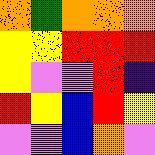[["orange", "green", "orange", "orange", "orange"], ["yellow", "yellow", "red", "red", "red"], ["yellow", "violet", "violet", "red", "indigo"], ["red", "yellow", "blue", "red", "yellow"], ["violet", "violet", "blue", "orange", "violet"]]